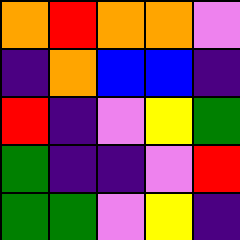[["orange", "red", "orange", "orange", "violet"], ["indigo", "orange", "blue", "blue", "indigo"], ["red", "indigo", "violet", "yellow", "green"], ["green", "indigo", "indigo", "violet", "red"], ["green", "green", "violet", "yellow", "indigo"]]